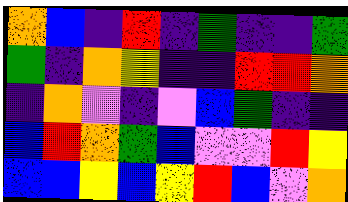[["orange", "blue", "indigo", "red", "indigo", "green", "indigo", "indigo", "green"], ["green", "indigo", "orange", "yellow", "indigo", "indigo", "red", "red", "orange"], ["indigo", "orange", "violet", "indigo", "violet", "blue", "green", "indigo", "indigo"], ["blue", "red", "orange", "green", "blue", "violet", "violet", "red", "yellow"], ["blue", "blue", "yellow", "blue", "yellow", "red", "blue", "violet", "orange"]]